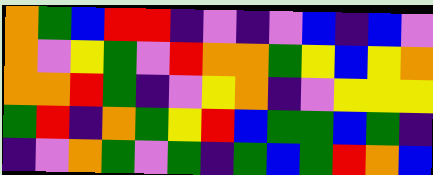[["orange", "green", "blue", "red", "red", "indigo", "violet", "indigo", "violet", "blue", "indigo", "blue", "violet"], ["orange", "violet", "yellow", "green", "violet", "red", "orange", "orange", "green", "yellow", "blue", "yellow", "orange"], ["orange", "orange", "red", "green", "indigo", "violet", "yellow", "orange", "indigo", "violet", "yellow", "yellow", "yellow"], ["green", "red", "indigo", "orange", "green", "yellow", "red", "blue", "green", "green", "blue", "green", "indigo"], ["indigo", "violet", "orange", "green", "violet", "green", "indigo", "green", "blue", "green", "red", "orange", "blue"]]